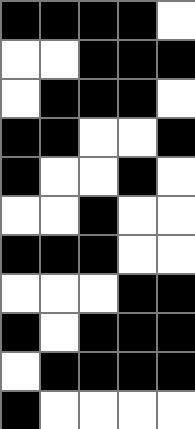[["black", "black", "black", "black", "white"], ["white", "white", "black", "black", "black"], ["white", "black", "black", "black", "white"], ["black", "black", "white", "white", "black"], ["black", "white", "white", "black", "white"], ["white", "white", "black", "white", "white"], ["black", "black", "black", "white", "white"], ["white", "white", "white", "black", "black"], ["black", "white", "black", "black", "black"], ["white", "black", "black", "black", "black"], ["black", "white", "white", "white", "white"]]